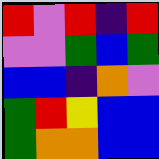[["red", "violet", "red", "indigo", "red"], ["violet", "violet", "green", "blue", "green"], ["blue", "blue", "indigo", "orange", "violet"], ["green", "red", "yellow", "blue", "blue"], ["green", "orange", "orange", "blue", "blue"]]